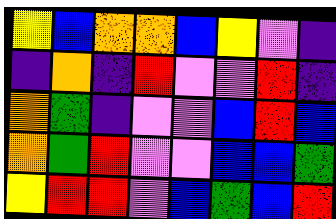[["yellow", "blue", "orange", "orange", "blue", "yellow", "violet", "indigo"], ["indigo", "orange", "indigo", "red", "violet", "violet", "red", "indigo"], ["orange", "green", "indigo", "violet", "violet", "blue", "red", "blue"], ["orange", "green", "red", "violet", "violet", "blue", "blue", "green"], ["yellow", "red", "red", "violet", "blue", "green", "blue", "red"]]